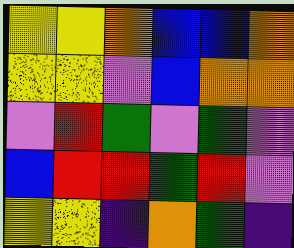[["yellow", "yellow", "orange", "blue", "blue", "orange"], ["yellow", "yellow", "violet", "blue", "orange", "orange"], ["violet", "red", "green", "violet", "green", "violet"], ["blue", "red", "red", "green", "red", "violet"], ["yellow", "yellow", "indigo", "orange", "green", "indigo"]]